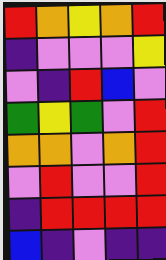[["red", "orange", "yellow", "orange", "red"], ["indigo", "violet", "violet", "violet", "yellow"], ["violet", "indigo", "red", "blue", "violet"], ["green", "yellow", "green", "violet", "red"], ["orange", "orange", "violet", "orange", "red"], ["violet", "red", "violet", "violet", "red"], ["indigo", "red", "red", "red", "red"], ["blue", "indigo", "violet", "indigo", "indigo"]]